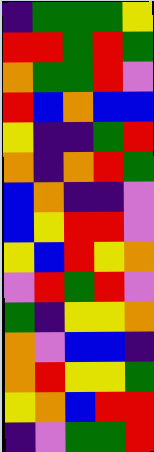[["indigo", "green", "green", "green", "yellow"], ["red", "red", "green", "red", "green"], ["orange", "green", "green", "red", "violet"], ["red", "blue", "orange", "blue", "blue"], ["yellow", "indigo", "indigo", "green", "red"], ["orange", "indigo", "orange", "red", "green"], ["blue", "orange", "indigo", "indigo", "violet"], ["blue", "yellow", "red", "red", "violet"], ["yellow", "blue", "red", "yellow", "orange"], ["violet", "red", "green", "red", "violet"], ["green", "indigo", "yellow", "yellow", "orange"], ["orange", "violet", "blue", "blue", "indigo"], ["orange", "red", "yellow", "yellow", "green"], ["yellow", "orange", "blue", "red", "red"], ["indigo", "violet", "green", "green", "red"]]